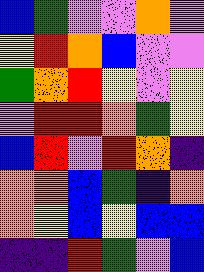[["blue", "green", "violet", "violet", "orange", "violet"], ["yellow", "red", "orange", "blue", "violet", "violet"], ["green", "orange", "red", "yellow", "violet", "yellow"], ["violet", "red", "red", "orange", "green", "yellow"], ["blue", "red", "violet", "red", "orange", "indigo"], ["orange", "orange", "blue", "green", "indigo", "orange"], ["orange", "yellow", "blue", "yellow", "blue", "blue"], ["indigo", "indigo", "red", "green", "violet", "blue"]]